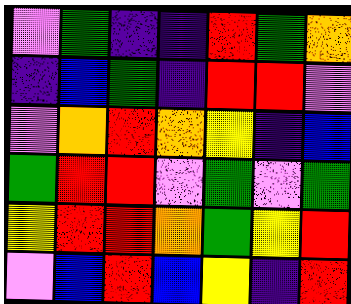[["violet", "green", "indigo", "indigo", "red", "green", "orange"], ["indigo", "blue", "green", "indigo", "red", "red", "violet"], ["violet", "orange", "red", "orange", "yellow", "indigo", "blue"], ["green", "red", "red", "violet", "green", "violet", "green"], ["yellow", "red", "red", "orange", "green", "yellow", "red"], ["violet", "blue", "red", "blue", "yellow", "indigo", "red"]]